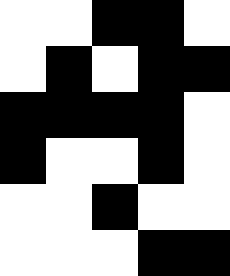[["white", "white", "black", "black", "white"], ["white", "black", "white", "black", "black"], ["black", "black", "black", "black", "white"], ["black", "white", "white", "black", "white"], ["white", "white", "black", "white", "white"], ["white", "white", "white", "black", "black"]]